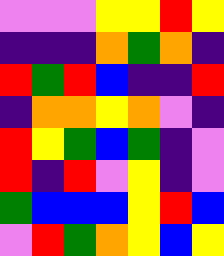[["violet", "violet", "violet", "yellow", "yellow", "red", "yellow"], ["indigo", "indigo", "indigo", "orange", "green", "orange", "indigo"], ["red", "green", "red", "blue", "indigo", "indigo", "red"], ["indigo", "orange", "orange", "yellow", "orange", "violet", "indigo"], ["red", "yellow", "green", "blue", "green", "indigo", "violet"], ["red", "indigo", "red", "violet", "yellow", "indigo", "violet"], ["green", "blue", "blue", "blue", "yellow", "red", "blue"], ["violet", "red", "green", "orange", "yellow", "blue", "yellow"]]